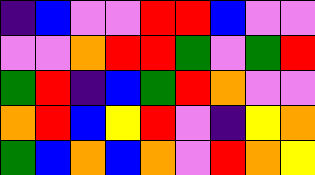[["indigo", "blue", "violet", "violet", "red", "red", "blue", "violet", "violet"], ["violet", "violet", "orange", "red", "red", "green", "violet", "green", "red"], ["green", "red", "indigo", "blue", "green", "red", "orange", "violet", "violet"], ["orange", "red", "blue", "yellow", "red", "violet", "indigo", "yellow", "orange"], ["green", "blue", "orange", "blue", "orange", "violet", "red", "orange", "yellow"]]